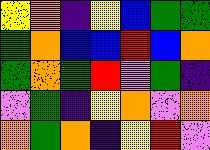[["yellow", "orange", "indigo", "yellow", "blue", "green", "green"], ["green", "orange", "blue", "blue", "red", "blue", "orange"], ["green", "orange", "green", "red", "violet", "green", "indigo"], ["violet", "green", "indigo", "yellow", "orange", "violet", "orange"], ["orange", "green", "orange", "indigo", "yellow", "red", "violet"]]